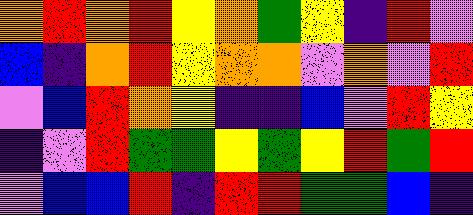[["orange", "red", "orange", "red", "yellow", "orange", "green", "yellow", "indigo", "red", "violet"], ["blue", "indigo", "orange", "red", "yellow", "orange", "orange", "violet", "orange", "violet", "red"], ["violet", "blue", "red", "orange", "yellow", "indigo", "indigo", "blue", "violet", "red", "yellow"], ["indigo", "violet", "red", "green", "green", "yellow", "green", "yellow", "red", "green", "red"], ["violet", "blue", "blue", "red", "indigo", "red", "red", "green", "green", "blue", "indigo"]]